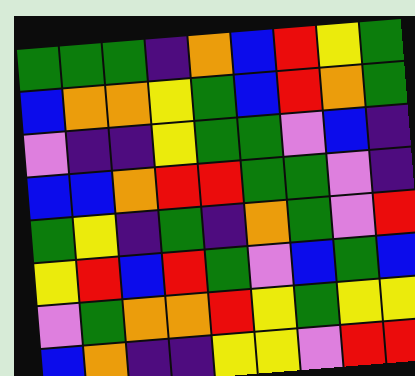[["green", "green", "green", "indigo", "orange", "blue", "red", "yellow", "green"], ["blue", "orange", "orange", "yellow", "green", "blue", "red", "orange", "green"], ["violet", "indigo", "indigo", "yellow", "green", "green", "violet", "blue", "indigo"], ["blue", "blue", "orange", "red", "red", "green", "green", "violet", "indigo"], ["green", "yellow", "indigo", "green", "indigo", "orange", "green", "violet", "red"], ["yellow", "red", "blue", "red", "green", "violet", "blue", "green", "blue"], ["violet", "green", "orange", "orange", "red", "yellow", "green", "yellow", "yellow"], ["blue", "orange", "indigo", "indigo", "yellow", "yellow", "violet", "red", "red"]]